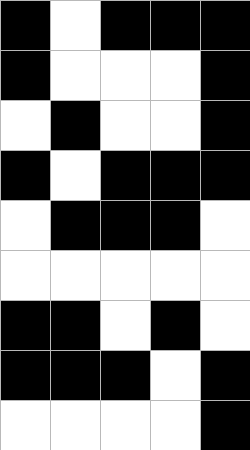[["black", "white", "black", "black", "black"], ["black", "white", "white", "white", "black"], ["white", "black", "white", "white", "black"], ["black", "white", "black", "black", "black"], ["white", "black", "black", "black", "white"], ["white", "white", "white", "white", "white"], ["black", "black", "white", "black", "white"], ["black", "black", "black", "white", "black"], ["white", "white", "white", "white", "black"]]